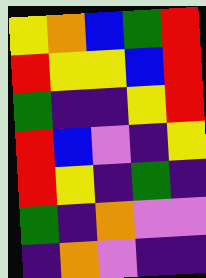[["yellow", "orange", "blue", "green", "red"], ["red", "yellow", "yellow", "blue", "red"], ["green", "indigo", "indigo", "yellow", "red"], ["red", "blue", "violet", "indigo", "yellow"], ["red", "yellow", "indigo", "green", "indigo"], ["green", "indigo", "orange", "violet", "violet"], ["indigo", "orange", "violet", "indigo", "indigo"]]